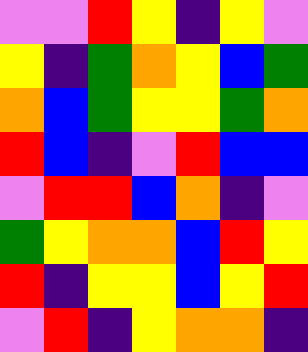[["violet", "violet", "red", "yellow", "indigo", "yellow", "violet"], ["yellow", "indigo", "green", "orange", "yellow", "blue", "green"], ["orange", "blue", "green", "yellow", "yellow", "green", "orange"], ["red", "blue", "indigo", "violet", "red", "blue", "blue"], ["violet", "red", "red", "blue", "orange", "indigo", "violet"], ["green", "yellow", "orange", "orange", "blue", "red", "yellow"], ["red", "indigo", "yellow", "yellow", "blue", "yellow", "red"], ["violet", "red", "indigo", "yellow", "orange", "orange", "indigo"]]